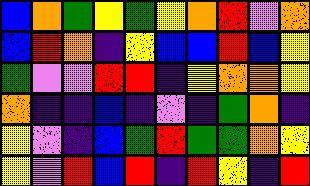[["blue", "orange", "green", "yellow", "green", "yellow", "orange", "red", "violet", "orange"], ["blue", "red", "orange", "indigo", "yellow", "blue", "blue", "red", "blue", "yellow"], ["green", "violet", "violet", "red", "red", "indigo", "yellow", "orange", "orange", "yellow"], ["orange", "indigo", "indigo", "blue", "indigo", "violet", "indigo", "green", "orange", "indigo"], ["yellow", "violet", "indigo", "blue", "green", "red", "green", "green", "orange", "yellow"], ["yellow", "violet", "red", "blue", "red", "indigo", "red", "yellow", "indigo", "red"]]